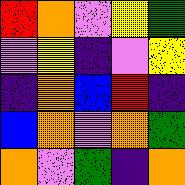[["red", "orange", "violet", "yellow", "green"], ["violet", "yellow", "indigo", "violet", "yellow"], ["indigo", "orange", "blue", "red", "indigo"], ["blue", "orange", "violet", "orange", "green"], ["orange", "violet", "green", "indigo", "orange"]]